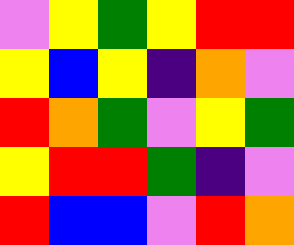[["violet", "yellow", "green", "yellow", "red", "red"], ["yellow", "blue", "yellow", "indigo", "orange", "violet"], ["red", "orange", "green", "violet", "yellow", "green"], ["yellow", "red", "red", "green", "indigo", "violet"], ["red", "blue", "blue", "violet", "red", "orange"]]